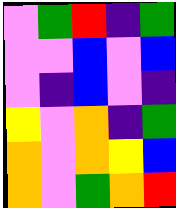[["violet", "green", "red", "indigo", "green"], ["violet", "violet", "blue", "violet", "blue"], ["violet", "indigo", "blue", "violet", "indigo"], ["yellow", "violet", "orange", "indigo", "green"], ["orange", "violet", "orange", "yellow", "blue"], ["orange", "violet", "green", "orange", "red"]]